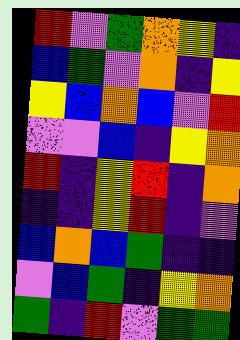[["red", "violet", "green", "orange", "yellow", "indigo"], ["blue", "green", "violet", "orange", "indigo", "yellow"], ["yellow", "blue", "orange", "blue", "violet", "red"], ["violet", "violet", "blue", "indigo", "yellow", "orange"], ["red", "indigo", "yellow", "red", "indigo", "orange"], ["indigo", "indigo", "yellow", "red", "indigo", "violet"], ["blue", "orange", "blue", "green", "indigo", "indigo"], ["violet", "blue", "green", "indigo", "yellow", "orange"], ["green", "indigo", "red", "violet", "green", "green"]]